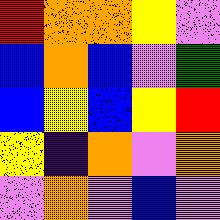[["red", "orange", "orange", "yellow", "violet"], ["blue", "orange", "blue", "violet", "green"], ["blue", "yellow", "blue", "yellow", "red"], ["yellow", "indigo", "orange", "violet", "orange"], ["violet", "orange", "violet", "blue", "violet"]]